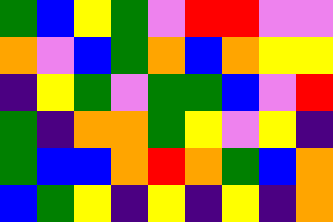[["green", "blue", "yellow", "green", "violet", "red", "red", "violet", "violet"], ["orange", "violet", "blue", "green", "orange", "blue", "orange", "yellow", "yellow"], ["indigo", "yellow", "green", "violet", "green", "green", "blue", "violet", "red"], ["green", "indigo", "orange", "orange", "green", "yellow", "violet", "yellow", "indigo"], ["green", "blue", "blue", "orange", "red", "orange", "green", "blue", "orange"], ["blue", "green", "yellow", "indigo", "yellow", "indigo", "yellow", "indigo", "orange"]]